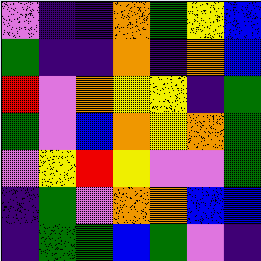[["violet", "indigo", "indigo", "orange", "green", "yellow", "blue"], ["green", "indigo", "indigo", "orange", "indigo", "orange", "blue"], ["red", "violet", "orange", "yellow", "yellow", "indigo", "green"], ["green", "violet", "blue", "orange", "yellow", "orange", "green"], ["violet", "yellow", "red", "yellow", "violet", "violet", "green"], ["indigo", "green", "violet", "orange", "orange", "blue", "blue"], ["indigo", "green", "green", "blue", "green", "violet", "indigo"]]